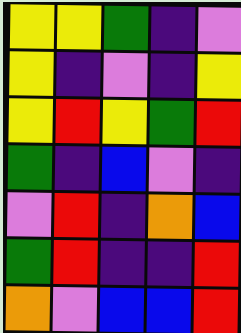[["yellow", "yellow", "green", "indigo", "violet"], ["yellow", "indigo", "violet", "indigo", "yellow"], ["yellow", "red", "yellow", "green", "red"], ["green", "indigo", "blue", "violet", "indigo"], ["violet", "red", "indigo", "orange", "blue"], ["green", "red", "indigo", "indigo", "red"], ["orange", "violet", "blue", "blue", "red"]]